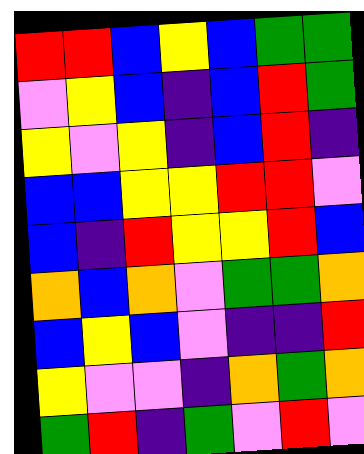[["red", "red", "blue", "yellow", "blue", "green", "green"], ["violet", "yellow", "blue", "indigo", "blue", "red", "green"], ["yellow", "violet", "yellow", "indigo", "blue", "red", "indigo"], ["blue", "blue", "yellow", "yellow", "red", "red", "violet"], ["blue", "indigo", "red", "yellow", "yellow", "red", "blue"], ["orange", "blue", "orange", "violet", "green", "green", "orange"], ["blue", "yellow", "blue", "violet", "indigo", "indigo", "red"], ["yellow", "violet", "violet", "indigo", "orange", "green", "orange"], ["green", "red", "indigo", "green", "violet", "red", "violet"]]